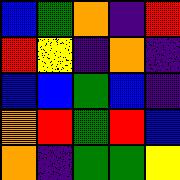[["blue", "green", "orange", "indigo", "red"], ["red", "yellow", "indigo", "orange", "indigo"], ["blue", "blue", "green", "blue", "indigo"], ["orange", "red", "green", "red", "blue"], ["orange", "indigo", "green", "green", "yellow"]]